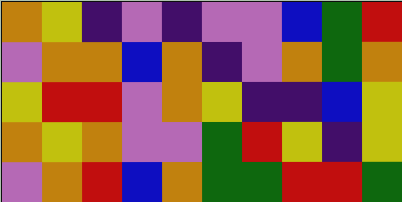[["orange", "yellow", "indigo", "violet", "indigo", "violet", "violet", "blue", "green", "red"], ["violet", "orange", "orange", "blue", "orange", "indigo", "violet", "orange", "green", "orange"], ["yellow", "red", "red", "violet", "orange", "yellow", "indigo", "indigo", "blue", "yellow"], ["orange", "yellow", "orange", "violet", "violet", "green", "red", "yellow", "indigo", "yellow"], ["violet", "orange", "red", "blue", "orange", "green", "green", "red", "red", "green"]]